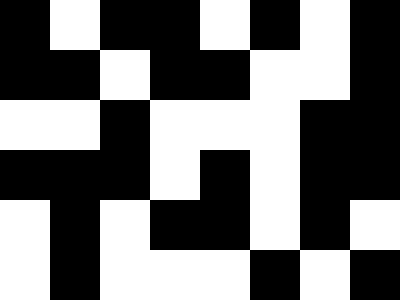[["black", "white", "black", "black", "white", "black", "white", "black"], ["black", "black", "white", "black", "black", "white", "white", "black"], ["white", "white", "black", "white", "white", "white", "black", "black"], ["black", "black", "black", "white", "black", "white", "black", "black"], ["white", "black", "white", "black", "black", "white", "black", "white"], ["white", "black", "white", "white", "white", "black", "white", "black"]]